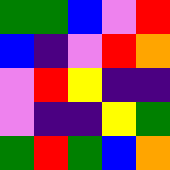[["green", "green", "blue", "violet", "red"], ["blue", "indigo", "violet", "red", "orange"], ["violet", "red", "yellow", "indigo", "indigo"], ["violet", "indigo", "indigo", "yellow", "green"], ["green", "red", "green", "blue", "orange"]]